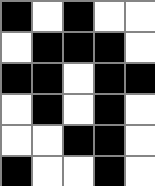[["black", "white", "black", "white", "white"], ["white", "black", "black", "black", "white"], ["black", "black", "white", "black", "black"], ["white", "black", "white", "black", "white"], ["white", "white", "black", "black", "white"], ["black", "white", "white", "black", "white"]]